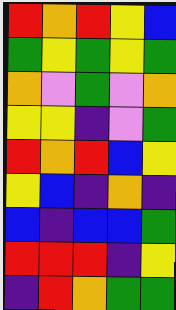[["red", "orange", "red", "yellow", "blue"], ["green", "yellow", "green", "yellow", "green"], ["orange", "violet", "green", "violet", "orange"], ["yellow", "yellow", "indigo", "violet", "green"], ["red", "orange", "red", "blue", "yellow"], ["yellow", "blue", "indigo", "orange", "indigo"], ["blue", "indigo", "blue", "blue", "green"], ["red", "red", "red", "indigo", "yellow"], ["indigo", "red", "orange", "green", "green"]]